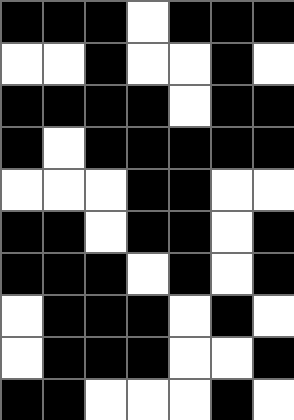[["black", "black", "black", "white", "black", "black", "black"], ["white", "white", "black", "white", "white", "black", "white"], ["black", "black", "black", "black", "white", "black", "black"], ["black", "white", "black", "black", "black", "black", "black"], ["white", "white", "white", "black", "black", "white", "white"], ["black", "black", "white", "black", "black", "white", "black"], ["black", "black", "black", "white", "black", "white", "black"], ["white", "black", "black", "black", "white", "black", "white"], ["white", "black", "black", "black", "white", "white", "black"], ["black", "black", "white", "white", "white", "black", "white"]]